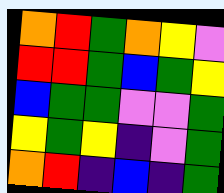[["orange", "red", "green", "orange", "yellow", "violet"], ["red", "red", "green", "blue", "green", "yellow"], ["blue", "green", "green", "violet", "violet", "green"], ["yellow", "green", "yellow", "indigo", "violet", "green"], ["orange", "red", "indigo", "blue", "indigo", "green"]]